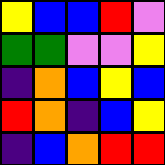[["yellow", "blue", "blue", "red", "violet"], ["green", "green", "violet", "violet", "yellow"], ["indigo", "orange", "blue", "yellow", "blue"], ["red", "orange", "indigo", "blue", "yellow"], ["indigo", "blue", "orange", "red", "red"]]